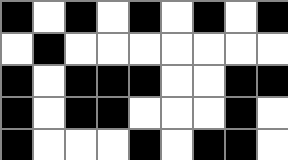[["black", "white", "black", "white", "black", "white", "black", "white", "black"], ["white", "black", "white", "white", "white", "white", "white", "white", "white"], ["black", "white", "black", "black", "black", "white", "white", "black", "black"], ["black", "white", "black", "black", "white", "white", "white", "black", "white"], ["black", "white", "white", "white", "black", "white", "black", "black", "white"]]